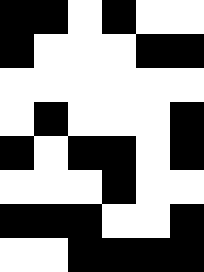[["black", "black", "white", "black", "white", "white"], ["black", "white", "white", "white", "black", "black"], ["white", "white", "white", "white", "white", "white"], ["white", "black", "white", "white", "white", "black"], ["black", "white", "black", "black", "white", "black"], ["white", "white", "white", "black", "white", "white"], ["black", "black", "black", "white", "white", "black"], ["white", "white", "black", "black", "black", "black"]]